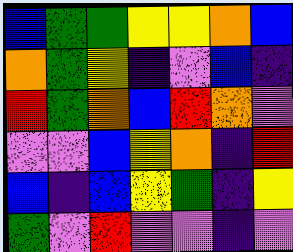[["blue", "green", "green", "yellow", "yellow", "orange", "blue"], ["orange", "green", "yellow", "indigo", "violet", "blue", "indigo"], ["red", "green", "orange", "blue", "red", "orange", "violet"], ["violet", "violet", "blue", "yellow", "orange", "indigo", "red"], ["blue", "indigo", "blue", "yellow", "green", "indigo", "yellow"], ["green", "violet", "red", "violet", "violet", "indigo", "violet"]]